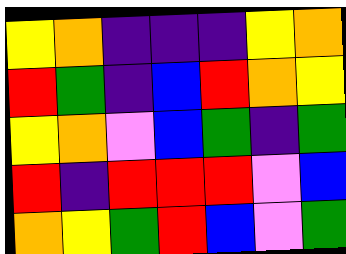[["yellow", "orange", "indigo", "indigo", "indigo", "yellow", "orange"], ["red", "green", "indigo", "blue", "red", "orange", "yellow"], ["yellow", "orange", "violet", "blue", "green", "indigo", "green"], ["red", "indigo", "red", "red", "red", "violet", "blue"], ["orange", "yellow", "green", "red", "blue", "violet", "green"]]